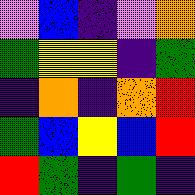[["violet", "blue", "indigo", "violet", "orange"], ["green", "yellow", "yellow", "indigo", "green"], ["indigo", "orange", "indigo", "orange", "red"], ["green", "blue", "yellow", "blue", "red"], ["red", "green", "indigo", "green", "indigo"]]